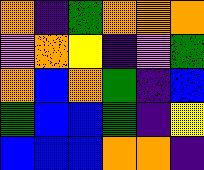[["orange", "indigo", "green", "orange", "orange", "orange"], ["violet", "orange", "yellow", "indigo", "violet", "green"], ["orange", "blue", "orange", "green", "indigo", "blue"], ["green", "blue", "blue", "green", "indigo", "yellow"], ["blue", "blue", "blue", "orange", "orange", "indigo"]]